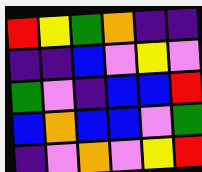[["red", "yellow", "green", "orange", "indigo", "indigo"], ["indigo", "indigo", "blue", "violet", "yellow", "violet"], ["green", "violet", "indigo", "blue", "blue", "red"], ["blue", "orange", "blue", "blue", "violet", "green"], ["indigo", "violet", "orange", "violet", "yellow", "red"]]